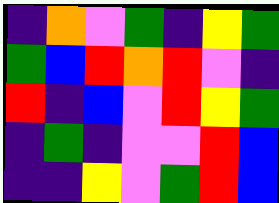[["indigo", "orange", "violet", "green", "indigo", "yellow", "green"], ["green", "blue", "red", "orange", "red", "violet", "indigo"], ["red", "indigo", "blue", "violet", "red", "yellow", "green"], ["indigo", "green", "indigo", "violet", "violet", "red", "blue"], ["indigo", "indigo", "yellow", "violet", "green", "red", "blue"]]